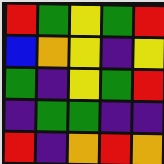[["red", "green", "yellow", "green", "red"], ["blue", "orange", "yellow", "indigo", "yellow"], ["green", "indigo", "yellow", "green", "red"], ["indigo", "green", "green", "indigo", "indigo"], ["red", "indigo", "orange", "red", "orange"]]